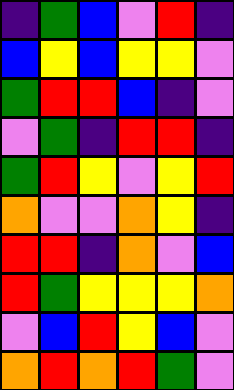[["indigo", "green", "blue", "violet", "red", "indigo"], ["blue", "yellow", "blue", "yellow", "yellow", "violet"], ["green", "red", "red", "blue", "indigo", "violet"], ["violet", "green", "indigo", "red", "red", "indigo"], ["green", "red", "yellow", "violet", "yellow", "red"], ["orange", "violet", "violet", "orange", "yellow", "indigo"], ["red", "red", "indigo", "orange", "violet", "blue"], ["red", "green", "yellow", "yellow", "yellow", "orange"], ["violet", "blue", "red", "yellow", "blue", "violet"], ["orange", "red", "orange", "red", "green", "violet"]]